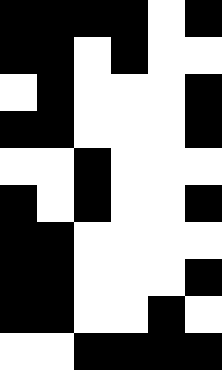[["black", "black", "black", "black", "white", "black"], ["black", "black", "white", "black", "white", "white"], ["white", "black", "white", "white", "white", "black"], ["black", "black", "white", "white", "white", "black"], ["white", "white", "black", "white", "white", "white"], ["black", "white", "black", "white", "white", "black"], ["black", "black", "white", "white", "white", "white"], ["black", "black", "white", "white", "white", "black"], ["black", "black", "white", "white", "black", "white"], ["white", "white", "black", "black", "black", "black"]]